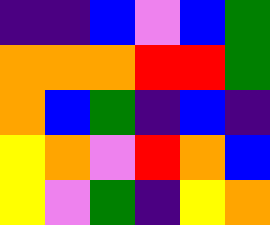[["indigo", "indigo", "blue", "violet", "blue", "green"], ["orange", "orange", "orange", "red", "red", "green"], ["orange", "blue", "green", "indigo", "blue", "indigo"], ["yellow", "orange", "violet", "red", "orange", "blue"], ["yellow", "violet", "green", "indigo", "yellow", "orange"]]